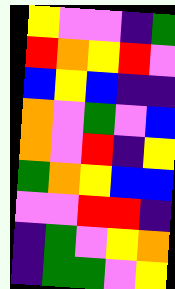[["yellow", "violet", "violet", "indigo", "green"], ["red", "orange", "yellow", "red", "violet"], ["blue", "yellow", "blue", "indigo", "indigo"], ["orange", "violet", "green", "violet", "blue"], ["orange", "violet", "red", "indigo", "yellow"], ["green", "orange", "yellow", "blue", "blue"], ["violet", "violet", "red", "red", "indigo"], ["indigo", "green", "violet", "yellow", "orange"], ["indigo", "green", "green", "violet", "yellow"]]